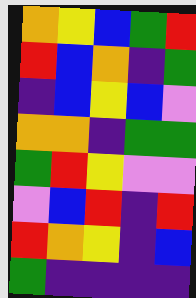[["orange", "yellow", "blue", "green", "red"], ["red", "blue", "orange", "indigo", "green"], ["indigo", "blue", "yellow", "blue", "violet"], ["orange", "orange", "indigo", "green", "green"], ["green", "red", "yellow", "violet", "violet"], ["violet", "blue", "red", "indigo", "red"], ["red", "orange", "yellow", "indigo", "blue"], ["green", "indigo", "indigo", "indigo", "indigo"]]